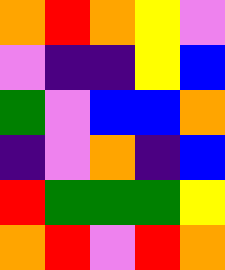[["orange", "red", "orange", "yellow", "violet"], ["violet", "indigo", "indigo", "yellow", "blue"], ["green", "violet", "blue", "blue", "orange"], ["indigo", "violet", "orange", "indigo", "blue"], ["red", "green", "green", "green", "yellow"], ["orange", "red", "violet", "red", "orange"]]